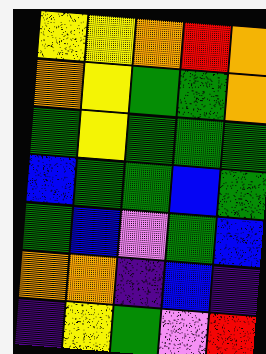[["yellow", "yellow", "orange", "red", "orange"], ["orange", "yellow", "green", "green", "orange"], ["green", "yellow", "green", "green", "green"], ["blue", "green", "green", "blue", "green"], ["green", "blue", "violet", "green", "blue"], ["orange", "orange", "indigo", "blue", "indigo"], ["indigo", "yellow", "green", "violet", "red"]]